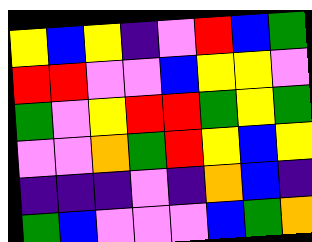[["yellow", "blue", "yellow", "indigo", "violet", "red", "blue", "green"], ["red", "red", "violet", "violet", "blue", "yellow", "yellow", "violet"], ["green", "violet", "yellow", "red", "red", "green", "yellow", "green"], ["violet", "violet", "orange", "green", "red", "yellow", "blue", "yellow"], ["indigo", "indigo", "indigo", "violet", "indigo", "orange", "blue", "indigo"], ["green", "blue", "violet", "violet", "violet", "blue", "green", "orange"]]